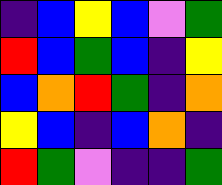[["indigo", "blue", "yellow", "blue", "violet", "green"], ["red", "blue", "green", "blue", "indigo", "yellow"], ["blue", "orange", "red", "green", "indigo", "orange"], ["yellow", "blue", "indigo", "blue", "orange", "indigo"], ["red", "green", "violet", "indigo", "indigo", "green"]]